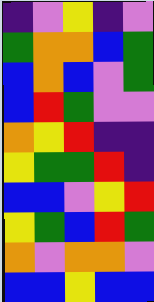[["indigo", "violet", "yellow", "indigo", "violet"], ["green", "orange", "orange", "blue", "green"], ["blue", "orange", "blue", "violet", "green"], ["blue", "red", "green", "violet", "violet"], ["orange", "yellow", "red", "indigo", "indigo"], ["yellow", "green", "green", "red", "indigo"], ["blue", "blue", "violet", "yellow", "red"], ["yellow", "green", "blue", "red", "green"], ["orange", "violet", "orange", "orange", "violet"], ["blue", "blue", "yellow", "blue", "blue"]]